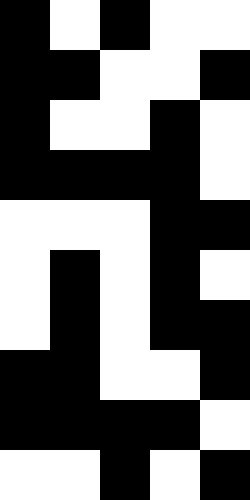[["black", "white", "black", "white", "white"], ["black", "black", "white", "white", "black"], ["black", "white", "white", "black", "white"], ["black", "black", "black", "black", "white"], ["white", "white", "white", "black", "black"], ["white", "black", "white", "black", "white"], ["white", "black", "white", "black", "black"], ["black", "black", "white", "white", "black"], ["black", "black", "black", "black", "white"], ["white", "white", "black", "white", "black"]]